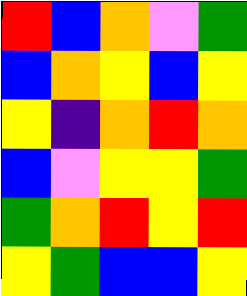[["red", "blue", "orange", "violet", "green"], ["blue", "orange", "yellow", "blue", "yellow"], ["yellow", "indigo", "orange", "red", "orange"], ["blue", "violet", "yellow", "yellow", "green"], ["green", "orange", "red", "yellow", "red"], ["yellow", "green", "blue", "blue", "yellow"]]